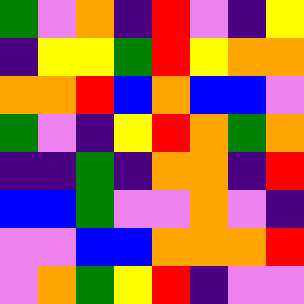[["green", "violet", "orange", "indigo", "red", "violet", "indigo", "yellow"], ["indigo", "yellow", "yellow", "green", "red", "yellow", "orange", "orange"], ["orange", "orange", "red", "blue", "orange", "blue", "blue", "violet"], ["green", "violet", "indigo", "yellow", "red", "orange", "green", "orange"], ["indigo", "indigo", "green", "indigo", "orange", "orange", "indigo", "red"], ["blue", "blue", "green", "violet", "violet", "orange", "violet", "indigo"], ["violet", "violet", "blue", "blue", "orange", "orange", "orange", "red"], ["violet", "orange", "green", "yellow", "red", "indigo", "violet", "violet"]]